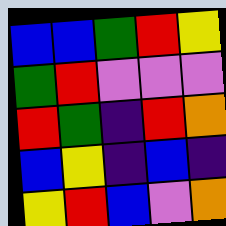[["blue", "blue", "green", "red", "yellow"], ["green", "red", "violet", "violet", "violet"], ["red", "green", "indigo", "red", "orange"], ["blue", "yellow", "indigo", "blue", "indigo"], ["yellow", "red", "blue", "violet", "orange"]]